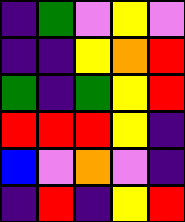[["indigo", "green", "violet", "yellow", "violet"], ["indigo", "indigo", "yellow", "orange", "red"], ["green", "indigo", "green", "yellow", "red"], ["red", "red", "red", "yellow", "indigo"], ["blue", "violet", "orange", "violet", "indigo"], ["indigo", "red", "indigo", "yellow", "red"]]